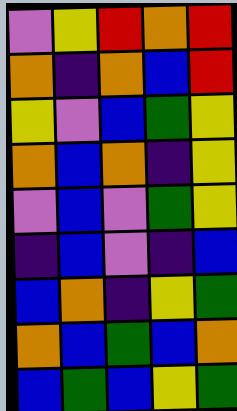[["violet", "yellow", "red", "orange", "red"], ["orange", "indigo", "orange", "blue", "red"], ["yellow", "violet", "blue", "green", "yellow"], ["orange", "blue", "orange", "indigo", "yellow"], ["violet", "blue", "violet", "green", "yellow"], ["indigo", "blue", "violet", "indigo", "blue"], ["blue", "orange", "indigo", "yellow", "green"], ["orange", "blue", "green", "blue", "orange"], ["blue", "green", "blue", "yellow", "green"]]